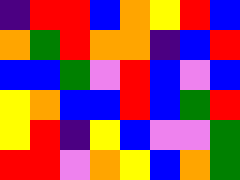[["indigo", "red", "red", "blue", "orange", "yellow", "red", "blue"], ["orange", "green", "red", "orange", "orange", "indigo", "blue", "red"], ["blue", "blue", "green", "violet", "red", "blue", "violet", "blue"], ["yellow", "orange", "blue", "blue", "red", "blue", "green", "red"], ["yellow", "red", "indigo", "yellow", "blue", "violet", "violet", "green"], ["red", "red", "violet", "orange", "yellow", "blue", "orange", "green"]]